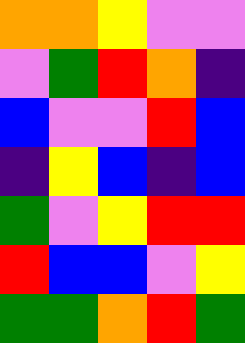[["orange", "orange", "yellow", "violet", "violet"], ["violet", "green", "red", "orange", "indigo"], ["blue", "violet", "violet", "red", "blue"], ["indigo", "yellow", "blue", "indigo", "blue"], ["green", "violet", "yellow", "red", "red"], ["red", "blue", "blue", "violet", "yellow"], ["green", "green", "orange", "red", "green"]]